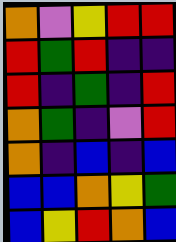[["orange", "violet", "yellow", "red", "red"], ["red", "green", "red", "indigo", "indigo"], ["red", "indigo", "green", "indigo", "red"], ["orange", "green", "indigo", "violet", "red"], ["orange", "indigo", "blue", "indigo", "blue"], ["blue", "blue", "orange", "yellow", "green"], ["blue", "yellow", "red", "orange", "blue"]]